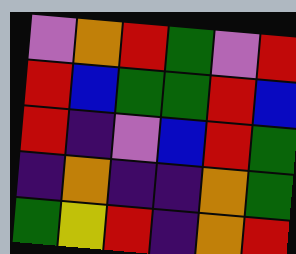[["violet", "orange", "red", "green", "violet", "red"], ["red", "blue", "green", "green", "red", "blue"], ["red", "indigo", "violet", "blue", "red", "green"], ["indigo", "orange", "indigo", "indigo", "orange", "green"], ["green", "yellow", "red", "indigo", "orange", "red"]]